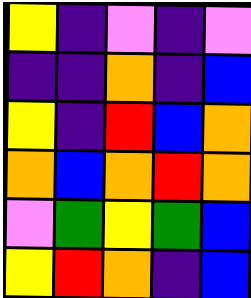[["yellow", "indigo", "violet", "indigo", "violet"], ["indigo", "indigo", "orange", "indigo", "blue"], ["yellow", "indigo", "red", "blue", "orange"], ["orange", "blue", "orange", "red", "orange"], ["violet", "green", "yellow", "green", "blue"], ["yellow", "red", "orange", "indigo", "blue"]]